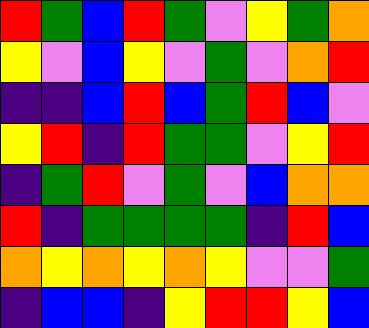[["red", "green", "blue", "red", "green", "violet", "yellow", "green", "orange"], ["yellow", "violet", "blue", "yellow", "violet", "green", "violet", "orange", "red"], ["indigo", "indigo", "blue", "red", "blue", "green", "red", "blue", "violet"], ["yellow", "red", "indigo", "red", "green", "green", "violet", "yellow", "red"], ["indigo", "green", "red", "violet", "green", "violet", "blue", "orange", "orange"], ["red", "indigo", "green", "green", "green", "green", "indigo", "red", "blue"], ["orange", "yellow", "orange", "yellow", "orange", "yellow", "violet", "violet", "green"], ["indigo", "blue", "blue", "indigo", "yellow", "red", "red", "yellow", "blue"]]